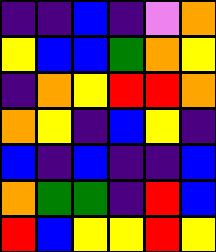[["indigo", "indigo", "blue", "indigo", "violet", "orange"], ["yellow", "blue", "blue", "green", "orange", "yellow"], ["indigo", "orange", "yellow", "red", "red", "orange"], ["orange", "yellow", "indigo", "blue", "yellow", "indigo"], ["blue", "indigo", "blue", "indigo", "indigo", "blue"], ["orange", "green", "green", "indigo", "red", "blue"], ["red", "blue", "yellow", "yellow", "red", "yellow"]]